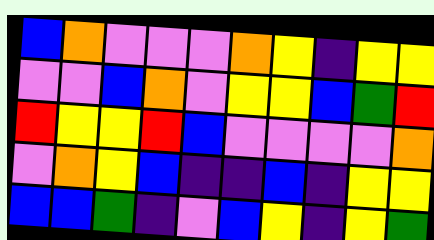[["blue", "orange", "violet", "violet", "violet", "orange", "yellow", "indigo", "yellow", "yellow"], ["violet", "violet", "blue", "orange", "violet", "yellow", "yellow", "blue", "green", "red"], ["red", "yellow", "yellow", "red", "blue", "violet", "violet", "violet", "violet", "orange"], ["violet", "orange", "yellow", "blue", "indigo", "indigo", "blue", "indigo", "yellow", "yellow"], ["blue", "blue", "green", "indigo", "violet", "blue", "yellow", "indigo", "yellow", "green"]]